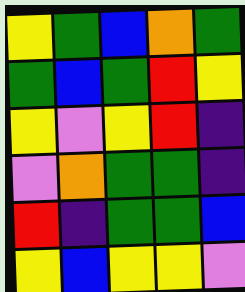[["yellow", "green", "blue", "orange", "green"], ["green", "blue", "green", "red", "yellow"], ["yellow", "violet", "yellow", "red", "indigo"], ["violet", "orange", "green", "green", "indigo"], ["red", "indigo", "green", "green", "blue"], ["yellow", "blue", "yellow", "yellow", "violet"]]